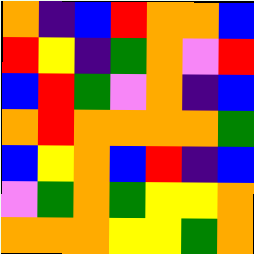[["orange", "indigo", "blue", "red", "orange", "orange", "blue"], ["red", "yellow", "indigo", "green", "orange", "violet", "red"], ["blue", "red", "green", "violet", "orange", "indigo", "blue"], ["orange", "red", "orange", "orange", "orange", "orange", "green"], ["blue", "yellow", "orange", "blue", "red", "indigo", "blue"], ["violet", "green", "orange", "green", "yellow", "yellow", "orange"], ["orange", "orange", "orange", "yellow", "yellow", "green", "orange"]]